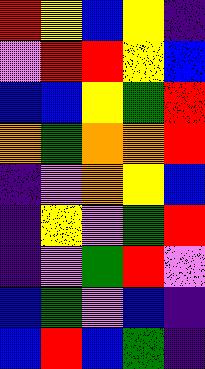[["red", "yellow", "blue", "yellow", "indigo"], ["violet", "red", "red", "yellow", "blue"], ["blue", "blue", "yellow", "green", "red"], ["orange", "green", "orange", "orange", "red"], ["indigo", "violet", "orange", "yellow", "blue"], ["indigo", "yellow", "violet", "green", "red"], ["indigo", "violet", "green", "red", "violet"], ["blue", "green", "violet", "blue", "indigo"], ["blue", "red", "blue", "green", "indigo"]]